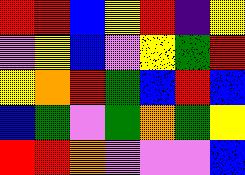[["red", "red", "blue", "yellow", "red", "indigo", "yellow"], ["violet", "yellow", "blue", "violet", "yellow", "green", "red"], ["yellow", "orange", "red", "green", "blue", "red", "blue"], ["blue", "green", "violet", "green", "orange", "green", "yellow"], ["red", "red", "orange", "violet", "violet", "violet", "blue"]]